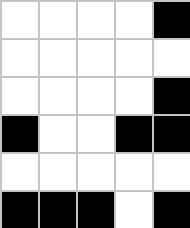[["white", "white", "white", "white", "black"], ["white", "white", "white", "white", "white"], ["white", "white", "white", "white", "black"], ["black", "white", "white", "black", "black"], ["white", "white", "white", "white", "white"], ["black", "black", "black", "white", "black"]]